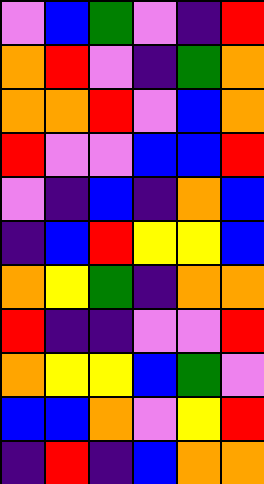[["violet", "blue", "green", "violet", "indigo", "red"], ["orange", "red", "violet", "indigo", "green", "orange"], ["orange", "orange", "red", "violet", "blue", "orange"], ["red", "violet", "violet", "blue", "blue", "red"], ["violet", "indigo", "blue", "indigo", "orange", "blue"], ["indigo", "blue", "red", "yellow", "yellow", "blue"], ["orange", "yellow", "green", "indigo", "orange", "orange"], ["red", "indigo", "indigo", "violet", "violet", "red"], ["orange", "yellow", "yellow", "blue", "green", "violet"], ["blue", "blue", "orange", "violet", "yellow", "red"], ["indigo", "red", "indigo", "blue", "orange", "orange"]]